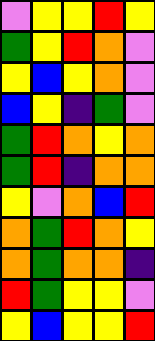[["violet", "yellow", "yellow", "red", "yellow"], ["green", "yellow", "red", "orange", "violet"], ["yellow", "blue", "yellow", "orange", "violet"], ["blue", "yellow", "indigo", "green", "violet"], ["green", "red", "orange", "yellow", "orange"], ["green", "red", "indigo", "orange", "orange"], ["yellow", "violet", "orange", "blue", "red"], ["orange", "green", "red", "orange", "yellow"], ["orange", "green", "orange", "orange", "indigo"], ["red", "green", "yellow", "yellow", "violet"], ["yellow", "blue", "yellow", "yellow", "red"]]